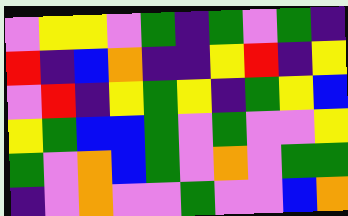[["violet", "yellow", "yellow", "violet", "green", "indigo", "green", "violet", "green", "indigo"], ["red", "indigo", "blue", "orange", "indigo", "indigo", "yellow", "red", "indigo", "yellow"], ["violet", "red", "indigo", "yellow", "green", "yellow", "indigo", "green", "yellow", "blue"], ["yellow", "green", "blue", "blue", "green", "violet", "green", "violet", "violet", "yellow"], ["green", "violet", "orange", "blue", "green", "violet", "orange", "violet", "green", "green"], ["indigo", "violet", "orange", "violet", "violet", "green", "violet", "violet", "blue", "orange"]]